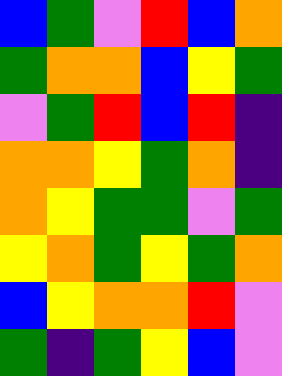[["blue", "green", "violet", "red", "blue", "orange"], ["green", "orange", "orange", "blue", "yellow", "green"], ["violet", "green", "red", "blue", "red", "indigo"], ["orange", "orange", "yellow", "green", "orange", "indigo"], ["orange", "yellow", "green", "green", "violet", "green"], ["yellow", "orange", "green", "yellow", "green", "orange"], ["blue", "yellow", "orange", "orange", "red", "violet"], ["green", "indigo", "green", "yellow", "blue", "violet"]]